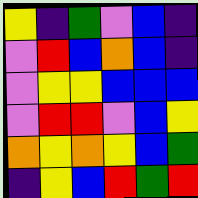[["yellow", "indigo", "green", "violet", "blue", "indigo"], ["violet", "red", "blue", "orange", "blue", "indigo"], ["violet", "yellow", "yellow", "blue", "blue", "blue"], ["violet", "red", "red", "violet", "blue", "yellow"], ["orange", "yellow", "orange", "yellow", "blue", "green"], ["indigo", "yellow", "blue", "red", "green", "red"]]